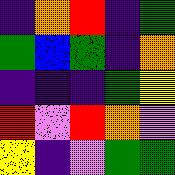[["indigo", "orange", "red", "indigo", "green"], ["green", "blue", "green", "indigo", "orange"], ["indigo", "indigo", "indigo", "green", "yellow"], ["red", "violet", "red", "orange", "violet"], ["yellow", "indigo", "violet", "green", "green"]]